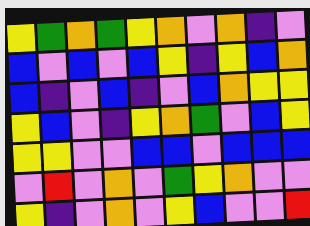[["yellow", "green", "orange", "green", "yellow", "orange", "violet", "orange", "indigo", "violet"], ["blue", "violet", "blue", "violet", "blue", "yellow", "indigo", "yellow", "blue", "orange"], ["blue", "indigo", "violet", "blue", "indigo", "violet", "blue", "orange", "yellow", "yellow"], ["yellow", "blue", "violet", "indigo", "yellow", "orange", "green", "violet", "blue", "yellow"], ["yellow", "yellow", "violet", "violet", "blue", "blue", "violet", "blue", "blue", "blue"], ["violet", "red", "violet", "orange", "violet", "green", "yellow", "orange", "violet", "violet"], ["yellow", "indigo", "violet", "orange", "violet", "yellow", "blue", "violet", "violet", "red"]]